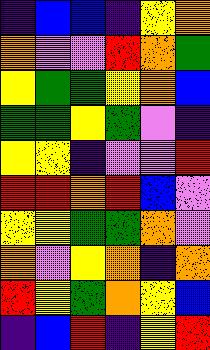[["indigo", "blue", "blue", "indigo", "yellow", "orange"], ["orange", "violet", "violet", "red", "orange", "green"], ["yellow", "green", "green", "yellow", "orange", "blue"], ["green", "green", "yellow", "green", "violet", "indigo"], ["yellow", "yellow", "indigo", "violet", "violet", "red"], ["red", "red", "orange", "red", "blue", "violet"], ["yellow", "yellow", "green", "green", "orange", "violet"], ["orange", "violet", "yellow", "orange", "indigo", "orange"], ["red", "yellow", "green", "orange", "yellow", "blue"], ["indigo", "blue", "red", "indigo", "yellow", "red"]]